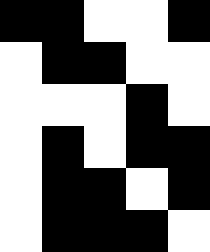[["black", "black", "white", "white", "black"], ["white", "black", "black", "white", "white"], ["white", "white", "white", "black", "white"], ["white", "black", "white", "black", "black"], ["white", "black", "black", "white", "black"], ["white", "black", "black", "black", "white"]]